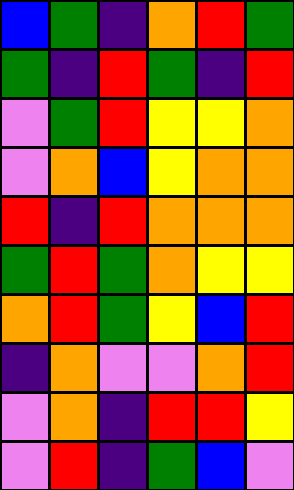[["blue", "green", "indigo", "orange", "red", "green"], ["green", "indigo", "red", "green", "indigo", "red"], ["violet", "green", "red", "yellow", "yellow", "orange"], ["violet", "orange", "blue", "yellow", "orange", "orange"], ["red", "indigo", "red", "orange", "orange", "orange"], ["green", "red", "green", "orange", "yellow", "yellow"], ["orange", "red", "green", "yellow", "blue", "red"], ["indigo", "orange", "violet", "violet", "orange", "red"], ["violet", "orange", "indigo", "red", "red", "yellow"], ["violet", "red", "indigo", "green", "blue", "violet"]]